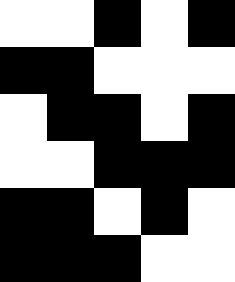[["white", "white", "black", "white", "black"], ["black", "black", "white", "white", "white"], ["white", "black", "black", "white", "black"], ["white", "white", "black", "black", "black"], ["black", "black", "white", "black", "white"], ["black", "black", "black", "white", "white"]]